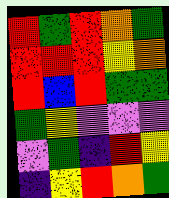[["red", "green", "red", "orange", "green"], ["red", "red", "red", "yellow", "orange"], ["red", "blue", "red", "green", "green"], ["green", "yellow", "violet", "violet", "violet"], ["violet", "green", "indigo", "red", "yellow"], ["indigo", "yellow", "red", "orange", "green"]]